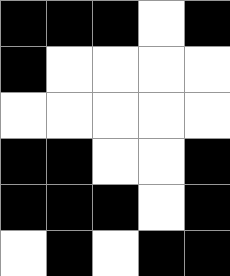[["black", "black", "black", "white", "black"], ["black", "white", "white", "white", "white"], ["white", "white", "white", "white", "white"], ["black", "black", "white", "white", "black"], ["black", "black", "black", "white", "black"], ["white", "black", "white", "black", "black"]]